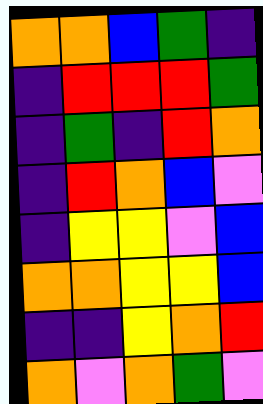[["orange", "orange", "blue", "green", "indigo"], ["indigo", "red", "red", "red", "green"], ["indigo", "green", "indigo", "red", "orange"], ["indigo", "red", "orange", "blue", "violet"], ["indigo", "yellow", "yellow", "violet", "blue"], ["orange", "orange", "yellow", "yellow", "blue"], ["indigo", "indigo", "yellow", "orange", "red"], ["orange", "violet", "orange", "green", "violet"]]